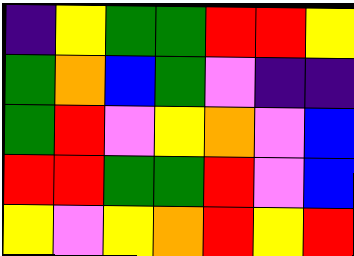[["indigo", "yellow", "green", "green", "red", "red", "yellow"], ["green", "orange", "blue", "green", "violet", "indigo", "indigo"], ["green", "red", "violet", "yellow", "orange", "violet", "blue"], ["red", "red", "green", "green", "red", "violet", "blue"], ["yellow", "violet", "yellow", "orange", "red", "yellow", "red"]]